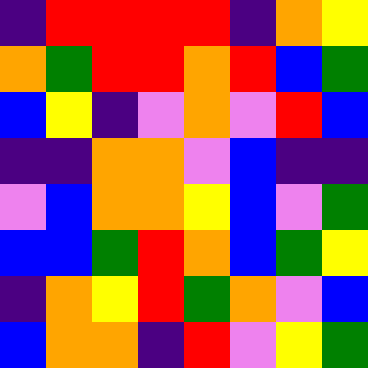[["indigo", "red", "red", "red", "red", "indigo", "orange", "yellow"], ["orange", "green", "red", "red", "orange", "red", "blue", "green"], ["blue", "yellow", "indigo", "violet", "orange", "violet", "red", "blue"], ["indigo", "indigo", "orange", "orange", "violet", "blue", "indigo", "indigo"], ["violet", "blue", "orange", "orange", "yellow", "blue", "violet", "green"], ["blue", "blue", "green", "red", "orange", "blue", "green", "yellow"], ["indigo", "orange", "yellow", "red", "green", "orange", "violet", "blue"], ["blue", "orange", "orange", "indigo", "red", "violet", "yellow", "green"]]